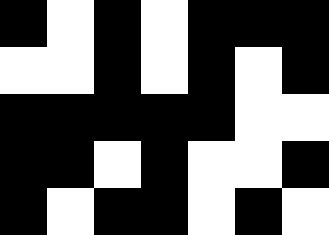[["black", "white", "black", "white", "black", "black", "black"], ["white", "white", "black", "white", "black", "white", "black"], ["black", "black", "black", "black", "black", "white", "white"], ["black", "black", "white", "black", "white", "white", "black"], ["black", "white", "black", "black", "white", "black", "white"]]